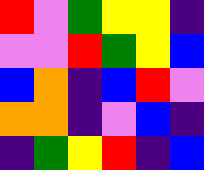[["red", "violet", "green", "yellow", "yellow", "indigo"], ["violet", "violet", "red", "green", "yellow", "blue"], ["blue", "orange", "indigo", "blue", "red", "violet"], ["orange", "orange", "indigo", "violet", "blue", "indigo"], ["indigo", "green", "yellow", "red", "indigo", "blue"]]